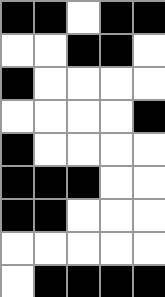[["black", "black", "white", "black", "black"], ["white", "white", "black", "black", "white"], ["black", "white", "white", "white", "white"], ["white", "white", "white", "white", "black"], ["black", "white", "white", "white", "white"], ["black", "black", "black", "white", "white"], ["black", "black", "white", "white", "white"], ["white", "white", "white", "white", "white"], ["white", "black", "black", "black", "black"]]